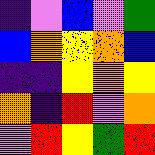[["indigo", "violet", "blue", "violet", "green"], ["blue", "orange", "yellow", "orange", "blue"], ["indigo", "indigo", "yellow", "orange", "yellow"], ["orange", "indigo", "red", "violet", "orange"], ["violet", "red", "yellow", "green", "red"]]